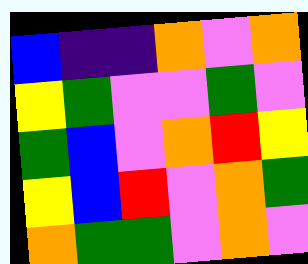[["blue", "indigo", "indigo", "orange", "violet", "orange"], ["yellow", "green", "violet", "violet", "green", "violet"], ["green", "blue", "violet", "orange", "red", "yellow"], ["yellow", "blue", "red", "violet", "orange", "green"], ["orange", "green", "green", "violet", "orange", "violet"]]